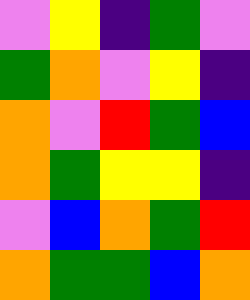[["violet", "yellow", "indigo", "green", "violet"], ["green", "orange", "violet", "yellow", "indigo"], ["orange", "violet", "red", "green", "blue"], ["orange", "green", "yellow", "yellow", "indigo"], ["violet", "blue", "orange", "green", "red"], ["orange", "green", "green", "blue", "orange"]]